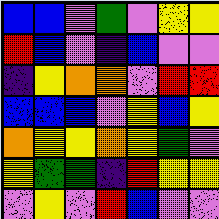[["blue", "blue", "violet", "green", "violet", "yellow", "yellow"], ["red", "blue", "violet", "indigo", "blue", "violet", "violet"], ["indigo", "yellow", "orange", "orange", "violet", "red", "red"], ["blue", "blue", "blue", "violet", "yellow", "blue", "yellow"], ["orange", "yellow", "yellow", "orange", "yellow", "green", "violet"], ["yellow", "green", "green", "indigo", "red", "yellow", "yellow"], ["violet", "yellow", "violet", "red", "blue", "violet", "violet"]]